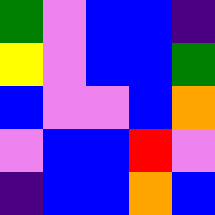[["green", "violet", "blue", "blue", "indigo"], ["yellow", "violet", "blue", "blue", "green"], ["blue", "violet", "violet", "blue", "orange"], ["violet", "blue", "blue", "red", "violet"], ["indigo", "blue", "blue", "orange", "blue"]]